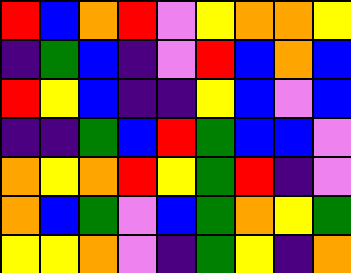[["red", "blue", "orange", "red", "violet", "yellow", "orange", "orange", "yellow"], ["indigo", "green", "blue", "indigo", "violet", "red", "blue", "orange", "blue"], ["red", "yellow", "blue", "indigo", "indigo", "yellow", "blue", "violet", "blue"], ["indigo", "indigo", "green", "blue", "red", "green", "blue", "blue", "violet"], ["orange", "yellow", "orange", "red", "yellow", "green", "red", "indigo", "violet"], ["orange", "blue", "green", "violet", "blue", "green", "orange", "yellow", "green"], ["yellow", "yellow", "orange", "violet", "indigo", "green", "yellow", "indigo", "orange"]]